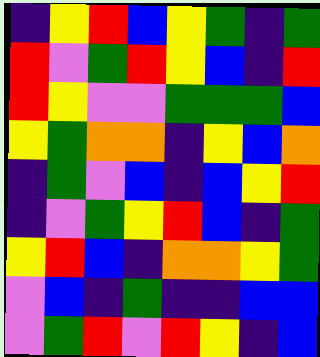[["indigo", "yellow", "red", "blue", "yellow", "green", "indigo", "green"], ["red", "violet", "green", "red", "yellow", "blue", "indigo", "red"], ["red", "yellow", "violet", "violet", "green", "green", "green", "blue"], ["yellow", "green", "orange", "orange", "indigo", "yellow", "blue", "orange"], ["indigo", "green", "violet", "blue", "indigo", "blue", "yellow", "red"], ["indigo", "violet", "green", "yellow", "red", "blue", "indigo", "green"], ["yellow", "red", "blue", "indigo", "orange", "orange", "yellow", "green"], ["violet", "blue", "indigo", "green", "indigo", "indigo", "blue", "blue"], ["violet", "green", "red", "violet", "red", "yellow", "indigo", "blue"]]